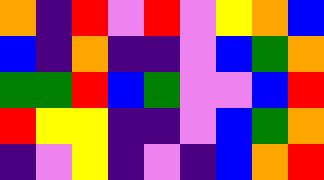[["orange", "indigo", "red", "violet", "red", "violet", "yellow", "orange", "blue"], ["blue", "indigo", "orange", "indigo", "indigo", "violet", "blue", "green", "orange"], ["green", "green", "red", "blue", "green", "violet", "violet", "blue", "red"], ["red", "yellow", "yellow", "indigo", "indigo", "violet", "blue", "green", "orange"], ["indigo", "violet", "yellow", "indigo", "violet", "indigo", "blue", "orange", "red"]]